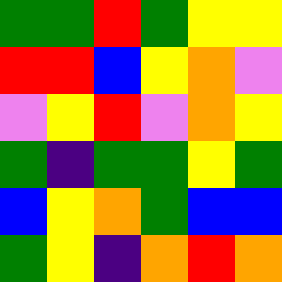[["green", "green", "red", "green", "yellow", "yellow"], ["red", "red", "blue", "yellow", "orange", "violet"], ["violet", "yellow", "red", "violet", "orange", "yellow"], ["green", "indigo", "green", "green", "yellow", "green"], ["blue", "yellow", "orange", "green", "blue", "blue"], ["green", "yellow", "indigo", "orange", "red", "orange"]]